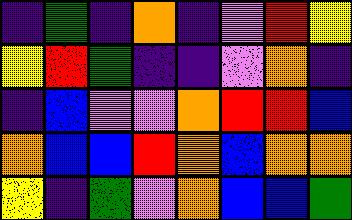[["indigo", "green", "indigo", "orange", "indigo", "violet", "red", "yellow"], ["yellow", "red", "green", "indigo", "indigo", "violet", "orange", "indigo"], ["indigo", "blue", "violet", "violet", "orange", "red", "red", "blue"], ["orange", "blue", "blue", "red", "orange", "blue", "orange", "orange"], ["yellow", "indigo", "green", "violet", "orange", "blue", "blue", "green"]]